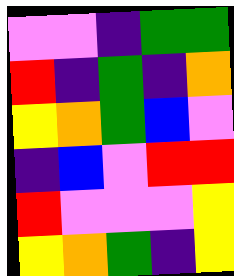[["violet", "violet", "indigo", "green", "green"], ["red", "indigo", "green", "indigo", "orange"], ["yellow", "orange", "green", "blue", "violet"], ["indigo", "blue", "violet", "red", "red"], ["red", "violet", "violet", "violet", "yellow"], ["yellow", "orange", "green", "indigo", "yellow"]]